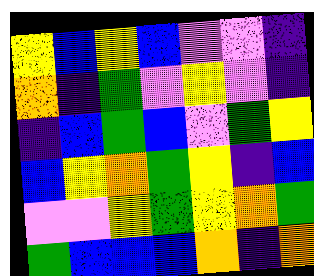[["yellow", "blue", "yellow", "blue", "violet", "violet", "indigo"], ["orange", "indigo", "green", "violet", "yellow", "violet", "indigo"], ["indigo", "blue", "green", "blue", "violet", "green", "yellow"], ["blue", "yellow", "orange", "green", "yellow", "indigo", "blue"], ["violet", "violet", "yellow", "green", "yellow", "orange", "green"], ["green", "blue", "blue", "blue", "orange", "indigo", "orange"]]